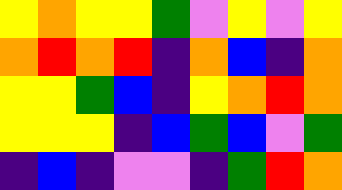[["yellow", "orange", "yellow", "yellow", "green", "violet", "yellow", "violet", "yellow"], ["orange", "red", "orange", "red", "indigo", "orange", "blue", "indigo", "orange"], ["yellow", "yellow", "green", "blue", "indigo", "yellow", "orange", "red", "orange"], ["yellow", "yellow", "yellow", "indigo", "blue", "green", "blue", "violet", "green"], ["indigo", "blue", "indigo", "violet", "violet", "indigo", "green", "red", "orange"]]